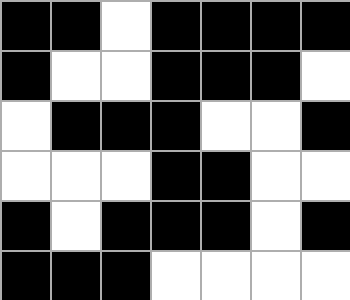[["black", "black", "white", "black", "black", "black", "black"], ["black", "white", "white", "black", "black", "black", "white"], ["white", "black", "black", "black", "white", "white", "black"], ["white", "white", "white", "black", "black", "white", "white"], ["black", "white", "black", "black", "black", "white", "black"], ["black", "black", "black", "white", "white", "white", "white"]]